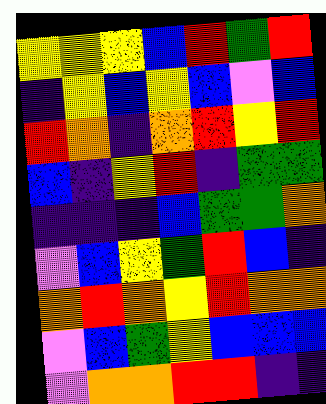[["yellow", "yellow", "yellow", "blue", "red", "green", "red"], ["indigo", "yellow", "blue", "yellow", "blue", "violet", "blue"], ["red", "orange", "indigo", "orange", "red", "yellow", "red"], ["blue", "indigo", "yellow", "red", "indigo", "green", "green"], ["indigo", "indigo", "indigo", "blue", "green", "green", "orange"], ["violet", "blue", "yellow", "green", "red", "blue", "indigo"], ["orange", "red", "orange", "yellow", "red", "orange", "orange"], ["violet", "blue", "green", "yellow", "blue", "blue", "blue"], ["violet", "orange", "orange", "red", "red", "indigo", "indigo"]]